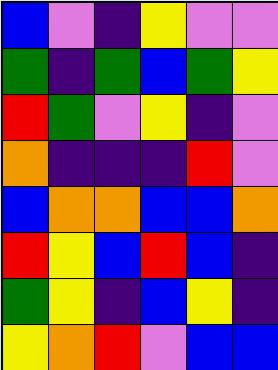[["blue", "violet", "indigo", "yellow", "violet", "violet"], ["green", "indigo", "green", "blue", "green", "yellow"], ["red", "green", "violet", "yellow", "indigo", "violet"], ["orange", "indigo", "indigo", "indigo", "red", "violet"], ["blue", "orange", "orange", "blue", "blue", "orange"], ["red", "yellow", "blue", "red", "blue", "indigo"], ["green", "yellow", "indigo", "blue", "yellow", "indigo"], ["yellow", "orange", "red", "violet", "blue", "blue"]]